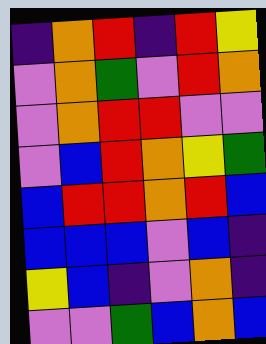[["indigo", "orange", "red", "indigo", "red", "yellow"], ["violet", "orange", "green", "violet", "red", "orange"], ["violet", "orange", "red", "red", "violet", "violet"], ["violet", "blue", "red", "orange", "yellow", "green"], ["blue", "red", "red", "orange", "red", "blue"], ["blue", "blue", "blue", "violet", "blue", "indigo"], ["yellow", "blue", "indigo", "violet", "orange", "indigo"], ["violet", "violet", "green", "blue", "orange", "blue"]]